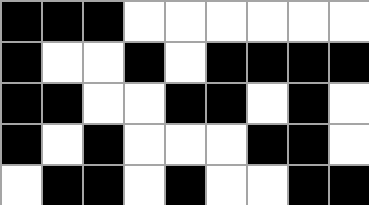[["black", "black", "black", "white", "white", "white", "white", "white", "white"], ["black", "white", "white", "black", "white", "black", "black", "black", "black"], ["black", "black", "white", "white", "black", "black", "white", "black", "white"], ["black", "white", "black", "white", "white", "white", "black", "black", "white"], ["white", "black", "black", "white", "black", "white", "white", "black", "black"]]